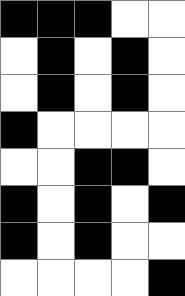[["black", "black", "black", "white", "white"], ["white", "black", "white", "black", "white"], ["white", "black", "white", "black", "white"], ["black", "white", "white", "white", "white"], ["white", "white", "black", "black", "white"], ["black", "white", "black", "white", "black"], ["black", "white", "black", "white", "white"], ["white", "white", "white", "white", "black"]]